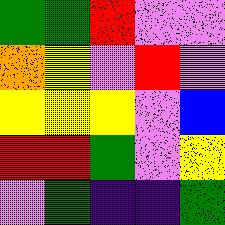[["green", "green", "red", "violet", "violet"], ["orange", "yellow", "violet", "red", "violet"], ["yellow", "yellow", "yellow", "violet", "blue"], ["red", "red", "green", "violet", "yellow"], ["violet", "green", "indigo", "indigo", "green"]]